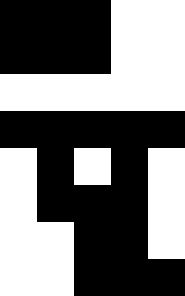[["black", "black", "black", "white", "white"], ["black", "black", "black", "white", "white"], ["white", "white", "white", "white", "white"], ["black", "black", "black", "black", "black"], ["white", "black", "white", "black", "white"], ["white", "black", "black", "black", "white"], ["white", "white", "black", "black", "white"], ["white", "white", "black", "black", "black"]]